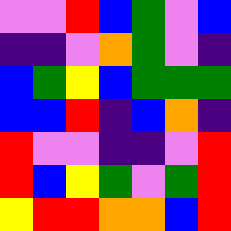[["violet", "violet", "red", "blue", "green", "violet", "blue"], ["indigo", "indigo", "violet", "orange", "green", "violet", "indigo"], ["blue", "green", "yellow", "blue", "green", "green", "green"], ["blue", "blue", "red", "indigo", "blue", "orange", "indigo"], ["red", "violet", "violet", "indigo", "indigo", "violet", "red"], ["red", "blue", "yellow", "green", "violet", "green", "red"], ["yellow", "red", "red", "orange", "orange", "blue", "red"]]